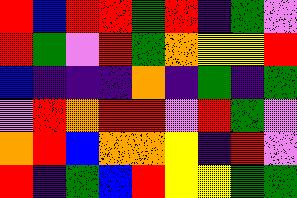[["red", "blue", "red", "red", "green", "red", "indigo", "green", "violet"], ["red", "green", "violet", "red", "green", "orange", "yellow", "yellow", "red"], ["blue", "indigo", "indigo", "indigo", "orange", "indigo", "green", "indigo", "green"], ["violet", "red", "orange", "red", "red", "violet", "red", "green", "violet"], ["orange", "red", "blue", "orange", "orange", "yellow", "indigo", "red", "violet"], ["red", "indigo", "green", "blue", "red", "yellow", "yellow", "green", "green"]]